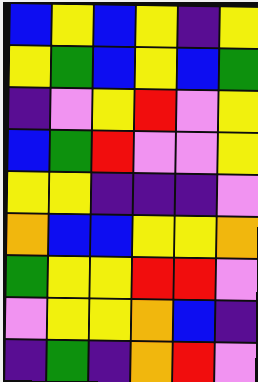[["blue", "yellow", "blue", "yellow", "indigo", "yellow"], ["yellow", "green", "blue", "yellow", "blue", "green"], ["indigo", "violet", "yellow", "red", "violet", "yellow"], ["blue", "green", "red", "violet", "violet", "yellow"], ["yellow", "yellow", "indigo", "indigo", "indigo", "violet"], ["orange", "blue", "blue", "yellow", "yellow", "orange"], ["green", "yellow", "yellow", "red", "red", "violet"], ["violet", "yellow", "yellow", "orange", "blue", "indigo"], ["indigo", "green", "indigo", "orange", "red", "violet"]]